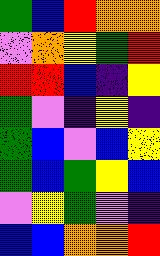[["green", "blue", "red", "orange", "orange"], ["violet", "orange", "yellow", "green", "red"], ["red", "red", "blue", "indigo", "yellow"], ["green", "violet", "indigo", "yellow", "indigo"], ["green", "blue", "violet", "blue", "yellow"], ["green", "blue", "green", "yellow", "blue"], ["violet", "yellow", "green", "violet", "indigo"], ["blue", "blue", "orange", "orange", "red"]]